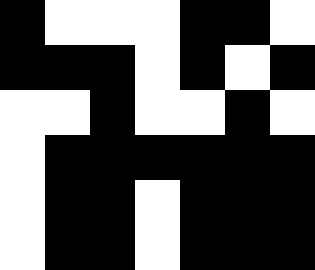[["black", "white", "white", "white", "black", "black", "white"], ["black", "black", "black", "white", "black", "white", "black"], ["white", "white", "black", "white", "white", "black", "white"], ["white", "black", "black", "black", "black", "black", "black"], ["white", "black", "black", "white", "black", "black", "black"], ["white", "black", "black", "white", "black", "black", "black"]]